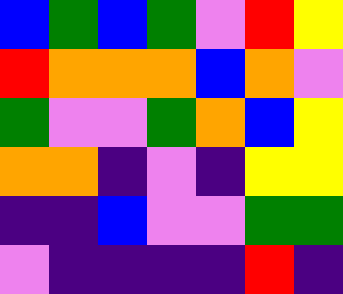[["blue", "green", "blue", "green", "violet", "red", "yellow"], ["red", "orange", "orange", "orange", "blue", "orange", "violet"], ["green", "violet", "violet", "green", "orange", "blue", "yellow"], ["orange", "orange", "indigo", "violet", "indigo", "yellow", "yellow"], ["indigo", "indigo", "blue", "violet", "violet", "green", "green"], ["violet", "indigo", "indigo", "indigo", "indigo", "red", "indigo"]]